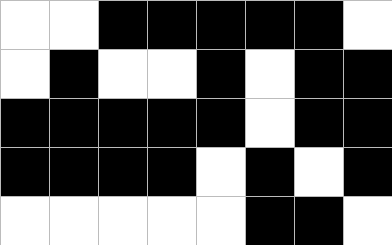[["white", "white", "black", "black", "black", "black", "black", "white"], ["white", "black", "white", "white", "black", "white", "black", "black"], ["black", "black", "black", "black", "black", "white", "black", "black"], ["black", "black", "black", "black", "white", "black", "white", "black"], ["white", "white", "white", "white", "white", "black", "black", "white"]]